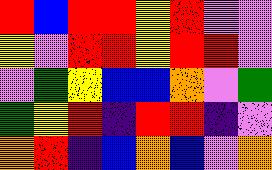[["red", "blue", "red", "red", "yellow", "red", "violet", "violet"], ["yellow", "violet", "red", "red", "yellow", "red", "red", "violet"], ["violet", "green", "yellow", "blue", "blue", "orange", "violet", "green"], ["green", "yellow", "red", "indigo", "red", "red", "indigo", "violet"], ["orange", "red", "indigo", "blue", "orange", "blue", "violet", "orange"]]